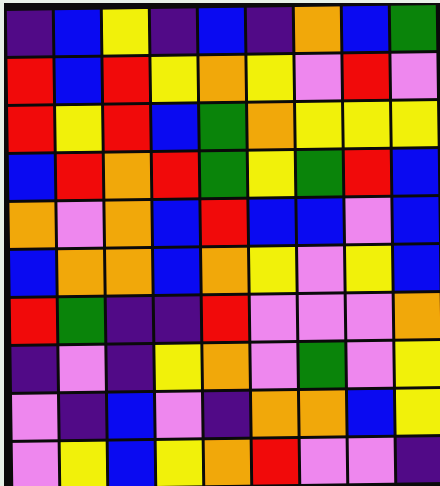[["indigo", "blue", "yellow", "indigo", "blue", "indigo", "orange", "blue", "green"], ["red", "blue", "red", "yellow", "orange", "yellow", "violet", "red", "violet"], ["red", "yellow", "red", "blue", "green", "orange", "yellow", "yellow", "yellow"], ["blue", "red", "orange", "red", "green", "yellow", "green", "red", "blue"], ["orange", "violet", "orange", "blue", "red", "blue", "blue", "violet", "blue"], ["blue", "orange", "orange", "blue", "orange", "yellow", "violet", "yellow", "blue"], ["red", "green", "indigo", "indigo", "red", "violet", "violet", "violet", "orange"], ["indigo", "violet", "indigo", "yellow", "orange", "violet", "green", "violet", "yellow"], ["violet", "indigo", "blue", "violet", "indigo", "orange", "orange", "blue", "yellow"], ["violet", "yellow", "blue", "yellow", "orange", "red", "violet", "violet", "indigo"]]